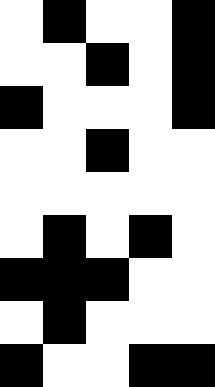[["white", "black", "white", "white", "black"], ["white", "white", "black", "white", "black"], ["black", "white", "white", "white", "black"], ["white", "white", "black", "white", "white"], ["white", "white", "white", "white", "white"], ["white", "black", "white", "black", "white"], ["black", "black", "black", "white", "white"], ["white", "black", "white", "white", "white"], ["black", "white", "white", "black", "black"]]